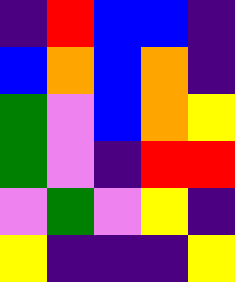[["indigo", "red", "blue", "blue", "indigo"], ["blue", "orange", "blue", "orange", "indigo"], ["green", "violet", "blue", "orange", "yellow"], ["green", "violet", "indigo", "red", "red"], ["violet", "green", "violet", "yellow", "indigo"], ["yellow", "indigo", "indigo", "indigo", "yellow"]]